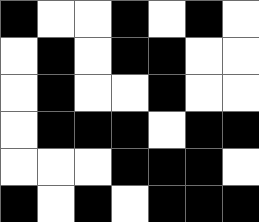[["black", "white", "white", "black", "white", "black", "white"], ["white", "black", "white", "black", "black", "white", "white"], ["white", "black", "white", "white", "black", "white", "white"], ["white", "black", "black", "black", "white", "black", "black"], ["white", "white", "white", "black", "black", "black", "white"], ["black", "white", "black", "white", "black", "black", "black"]]